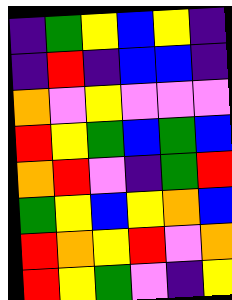[["indigo", "green", "yellow", "blue", "yellow", "indigo"], ["indigo", "red", "indigo", "blue", "blue", "indigo"], ["orange", "violet", "yellow", "violet", "violet", "violet"], ["red", "yellow", "green", "blue", "green", "blue"], ["orange", "red", "violet", "indigo", "green", "red"], ["green", "yellow", "blue", "yellow", "orange", "blue"], ["red", "orange", "yellow", "red", "violet", "orange"], ["red", "yellow", "green", "violet", "indigo", "yellow"]]